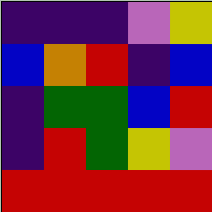[["indigo", "indigo", "indigo", "violet", "yellow"], ["blue", "orange", "red", "indigo", "blue"], ["indigo", "green", "green", "blue", "red"], ["indigo", "red", "green", "yellow", "violet"], ["red", "red", "red", "red", "red"]]